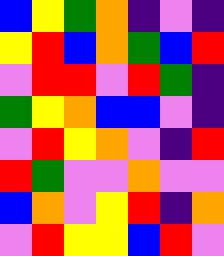[["blue", "yellow", "green", "orange", "indigo", "violet", "indigo"], ["yellow", "red", "blue", "orange", "green", "blue", "red"], ["violet", "red", "red", "violet", "red", "green", "indigo"], ["green", "yellow", "orange", "blue", "blue", "violet", "indigo"], ["violet", "red", "yellow", "orange", "violet", "indigo", "red"], ["red", "green", "violet", "violet", "orange", "violet", "violet"], ["blue", "orange", "violet", "yellow", "red", "indigo", "orange"], ["violet", "red", "yellow", "yellow", "blue", "red", "violet"]]